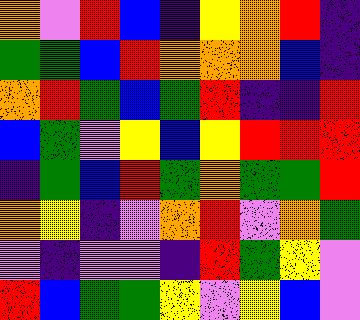[["orange", "violet", "red", "blue", "indigo", "yellow", "orange", "red", "indigo"], ["green", "green", "blue", "red", "orange", "orange", "orange", "blue", "indigo"], ["orange", "red", "green", "blue", "green", "red", "indigo", "indigo", "red"], ["blue", "green", "violet", "yellow", "blue", "yellow", "red", "red", "red"], ["indigo", "green", "blue", "red", "green", "orange", "green", "green", "red"], ["orange", "yellow", "indigo", "violet", "orange", "red", "violet", "orange", "green"], ["violet", "indigo", "violet", "violet", "indigo", "red", "green", "yellow", "violet"], ["red", "blue", "green", "green", "yellow", "violet", "yellow", "blue", "violet"]]